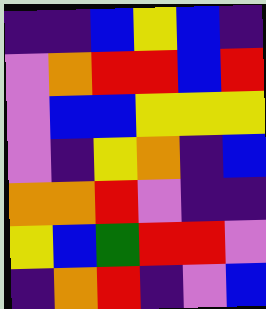[["indigo", "indigo", "blue", "yellow", "blue", "indigo"], ["violet", "orange", "red", "red", "blue", "red"], ["violet", "blue", "blue", "yellow", "yellow", "yellow"], ["violet", "indigo", "yellow", "orange", "indigo", "blue"], ["orange", "orange", "red", "violet", "indigo", "indigo"], ["yellow", "blue", "green", "red", "red", "violet"], ["indigo", "orange", "red", "indigo", "violet", "blue"]]